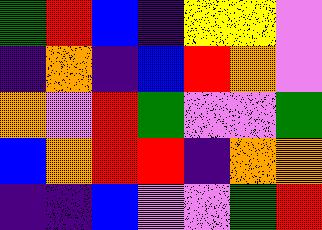[["green", "red", "blue", "indigo", "yellow", "yellow", "violet"], ["indigo", "orange", "indigo", "blue", "red", "orange", "violet"], ["orange", "violet", "red", "green", "violet", "violet", "green"], ["blue", "orange", "red", "red", "indigo", "orange", "orange"], ["indigo", "indigo", "blue", "violet", "violet", "green", "red"]]